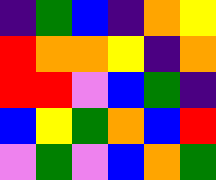[["indigo", "green", "blue", "indigo", "orange", "yellow"], ["red", "orange", "orange", "yellow", "indigo", "orange"], ["red", "red", "violet", "blue", "green", "indigo"], ["blue", "yellow", "green", "orange", "blue", "red"], ["violet", "green", "violet", "blue", "orange", "green"]]